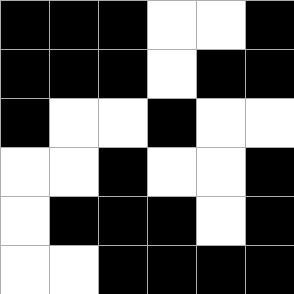[["black", "black", "black", "white", "white", "black"], ["black", "black", "black", "white", "black", "black"], ["black", "white", "white", "black", "white", "white"], ["white", "white", "black", "white", "white", "black"], ["white", "black", "black", "black", "white", "black"], ["white", "white", "black", "black", "black", "black"]]